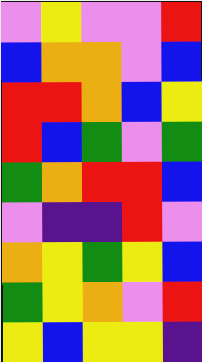[["violet", "yellow", "violet", "violet", "red"], ["blue", "orange", "orange", "violet", "blue"], ["red", "red", "orange", "blue", "yellow"], ["red", "blue", "green", "violet", "green"], ["green", "orange", "red", "red", "blue"], ["violet", "indigo", "indigo", "red", "violet"], ["orange", "yellow", "green", "yellow", "blue"], ["green", "yellow", "orange", "violet", "red"], ["yellow", "blue", "yellow", "yellow", "indigo"]]